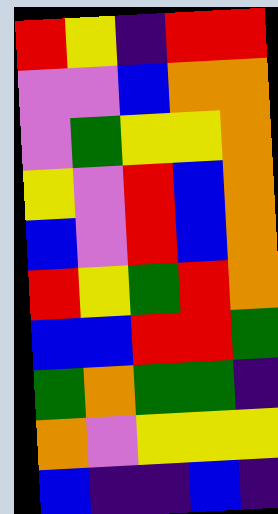[["red", "yellow", "indigo", "red", "red"], ["violet", "violet", "blue", "orange", "orange"], ["violet", "green", "yellow", "yellow", "orange"], ["yellow", "violet", "red", "blue", "orange"], ["blue", "violet", "red", "blue", "orange"], ["red", "yellow", "green", "red", "orange"], ["blue", "blue", "red", "red", "green"], ["green", "orange", "green", "green", "indigo"], ["orange", "violet", "yellow", "yellow", "yellow"], ["blue", "indigo", "indigo", "blue", "indigo"]]